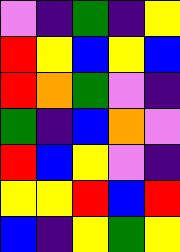[["violet", "indigo", "green", "indigo", "yellow"], ["red", "yellow", "blue", "yellow", "blue"], ["red", "orange", "green", "violet", "indigo"], ["green", "indigo", "blue", "orange", "violet"], ["red", "blue", "yellow", "violet", "indigo"], ["yellow", "yellow", "red", "blue", "red"], ["blue", "indigo", "yellow", "green", "yellow"]]